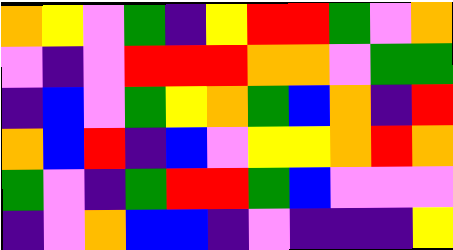[["orange", "yellow", "violet", "green", "indigo", "yellow", "red", "red", "green", "violet", "orange"], ["violet", "indigo", "violet", "red", "red", "red", "orange", "orange", "violet", "green", "green"], ["indigo", "blue", "violet", "green", "yellow", "orange", "green", "blue", "orange", "indigo", "red"], ["orange", "blue", "red", "indigo", "blue", "violet", "yellow", "yellow", "orange", "red", "orange"], ["green", "violet", "indigo", "green", "red", "red", "green", "blue", "violet", "violet", "violet"], ["indigo", "violet", "orange", "blue", "blue", "indigo", "violet", "indigo", "indigo", "indigo", "yellow"]]